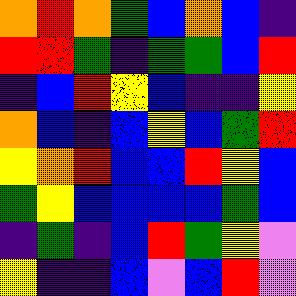[["orange", "red", "orange", "green", "blue", "orange", "blue", "indigo"], ["red", "red", "green", "indigo", "green", "green", "blue", "red"], ["indigo", "blue", "red", "yellow", "blue", "indigo", "indigo", "yellow"], ["orange", "blue", "indigo", "blue", "yellow", "blue", "green", "red"], ["yellow", "orange", "red", "blue", "blue", "red", "yellow", "blue"], ["green", "yellow", "blue", "blue", "blue", "blue", "green", "blue"], ["indigo", "green", "indigo", "blue", "red", "green", "yellow", "violet"], ["yellow", "indigo", "indigo", "blue", "violet", "blue", "red", "violet"]]